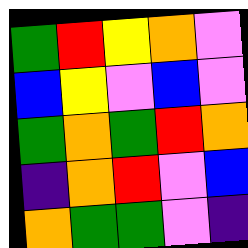[["green", "red", "yellow", "orange", "violet"], ["blue", "yellow", "violet", "blue", "violet"], ["green", "orange", "green", "red", "orange"], ["indigo", "orange", "red", "violet", "blue"], ["orange", "green", "green", "violet", "indigo"]]